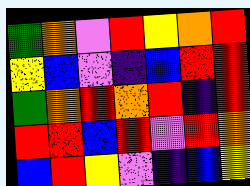[["green", "orange", "violet", "red", "yellow", "orange", "red"], ["yellow", "blue", "violet", "indigo", "blue", "red", "red"], ["green", "orange", "red", "orange", "red", "indigo", "red"], ["red", "red", "blue", "red", "violet", "red", "orange"], ["blue", "red", "yellow", "violet", "indigo", "blue", "yellow"]]